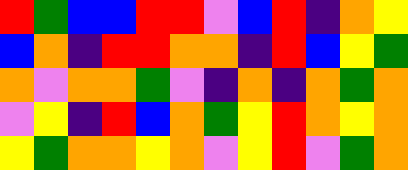[["red", "green", "blue", "blue", "red", "red", "violet", "blue", "red", "indigo", "orange", "yellow"], ["blue", "orange", "indigo", "red", "red", "orange", "orange", "indigo", "red", "blue", "yellow", "green"], ["orange", "violet", "orange", "orange", "green", "violet", "indigo", "orange", "indigo", "orange", "green", "orange"], ["violet", "yellow", "indigo", "red", "blue", "orange", "green", "yellow", "red", "orange", "yellow", "orange"], ["yellow", "green", "orange", "orange", "yellow", "orange", "violet", "yellow", "red", "violet", "green", "orange"]]